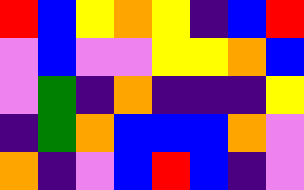[["red", "blue", "yellow", "orange", "yellow", "indigo", "blue", "red"], ["violet", "blue", "violet", "violet", "yellow", "yellow", "orange", "blue"], ["violet", "green", "indigo", "orange", "indigo", "indigo", "indigo", "yellow"], ["indigo", "green", "orange", "blue", "blue", "blue", "orange", "violet"], ["orange", "indigo", "violet", "blue", "red", "blue", "indigo", "violet"]]